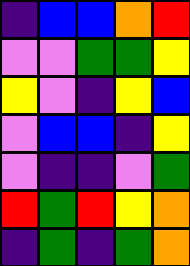[["indigo", "blue", "blue", "orange", "red"], ["violet", "violet", "green", "green", "yellow"], ["yellow", "violet", "indigo", "yellow", "blue"], ["violet", "blue", "blue", "indigo", "yellow"], ["violet", "indigo", "indigo", "violet", "green"], ["red", "green", "red", "yellow", "orange"], ["indigo", "green", "indigo", "green", "orange"]]